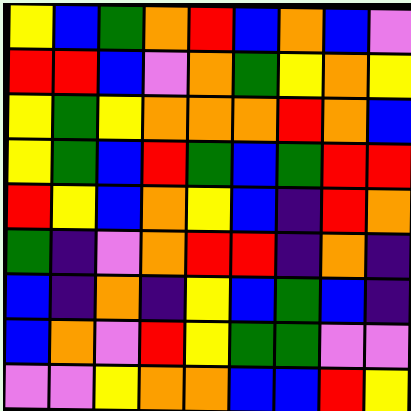[["yellow", "blue", "green", "orange", "red", "blue", "orange", "blue", "violet"], ["red", "red", "blue", "violet", "orange", "green", "yellow", "orange", "yellow"], ["yellow", "green", "yellow", "orange", "orange", "orange", "red", "orange", "blue"], ["yellow", "green", "blue", "red", "green", "blue", "green", "red", "red"], ["red", "yellow", "blue", "orange", "yellow", "blue", "indigo", "red", "orange"], ["green", "indigo", "violet", "orange", "red", "red", "indigo", "orange", "indigo"], ["blue", "indigo", "orange", "indigo", "yellow", "blue", "green", "blue", "indigo"], ["blue", "orange", "violet", "red", "yellow", "green", "green", "violet", "violet"], ["violet", "violet", "yellow", "orange", "orange", "blue", "blue", "red", "yellow"]]